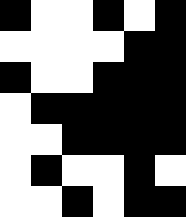[["black", "white", "white", "black", "white", "black"], ["white", "white", "white", "white", "black", "black"], ["black", "white", "white", "black", "black", "black"], ["white", "black", "black", "black", "black", "black"], ["white", "white", "black", "black", "black", "black"], ["white", "black", "white", "white", "black", "white"], ["white", "white", "black", "white", "black", "black"]]